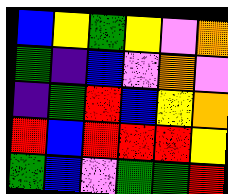[["blue", "yellow", "green", "yellow", "violet", "orange"], ["green", "indigo", "blue", "violet", "orange", "violet"], ["indigo", "green", "red", "blue", "yellow", "orange"], ["red", "blue", "red", "red", "red", "yellow"], ["green", "blue", "violet", "green", "green", "red"]]